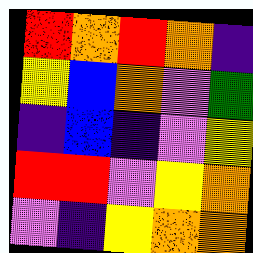[["red", "orange", "red", "orange", "indigo"], ["yellow", "blue", "orange", "violet", "green"], ["indigo", "blue", "indigo", "violet", "yellow"], ["red", "red", "violet", "yellow", "orange"], ["violet", "indigo", "yellow", "orange", "orange"]]